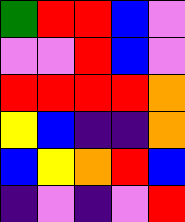[["green", "red", "red", "blue", "violet"], ["violet", "violet", "red", "blue", "violet"], ["red", "red", "red", "red", "orange"], ["yellow", "blue", "indigo", "indigo", "orange"], ["blue", "yellow", "orange", "red", "blue"], ["indigo", "violet", "indigo", "violet", "red"]]